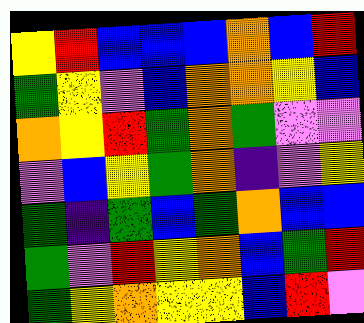[["yellow", "red", "blue", "blue", "blue", "orange", "blue", "red"], ["green", "yellow", "violet", "blue", "orange", "orange", "yellow", "blue"], ["orange", "yellow", "red", "green", "orange", "green", "violet", "violet"], ["violet", "blue", "yellow", "green", "orange", "indigo", "violet", "yellow"], ["green", "indigo", "green", "blue", "green", "orange", "blue", "blue"], ["green", "violet", "red", "yellow", "orange", "blue", "green", "red"], ["green", "yellow", "orange", "yellow", "yellow", "blue", "red", "violet"]]